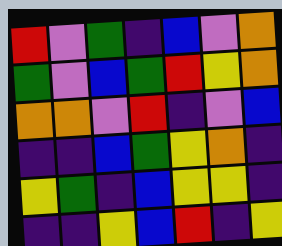[["red", "violet", "green", "indigo", "blue", "violet", "orange"], ["green", "violet", "blue", "green", "red", "yellow", "orange"], ["orange", "orange", "violet", "red", "indigo", "violet", "blue"], ["indigo", "indigo", "blue", "green", "yellow", "orange", "indigo"], ["yellow", "green", "indigo", "blue", "yellow", "yellow", "indigo"], ["indigo", "indigo", "yellow", "blue", "red", "indigo", "yellow"]]